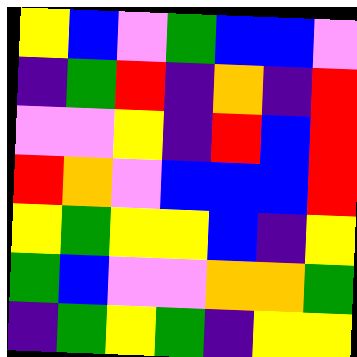[["yellow", "blue", "violet", "green", "blue", "blue", "violet"], ["indigo", "green", "red", "indigo", "orange", "indigo", "red"], ["violet", "violet", "yellow", "indigo", "red", "blue", "red"], ["red", "orange", "violet", "blue", "blue", "blue", "red"], ["yellow", "green", "yellow", "yellow", "blue", "indigo", "yellow"], ["green", "blue", "violet", "violet", "orange", "orange", "green"], ["indigo", "green", "yellow", "green", "indigo", "yellow", "yellow"]]